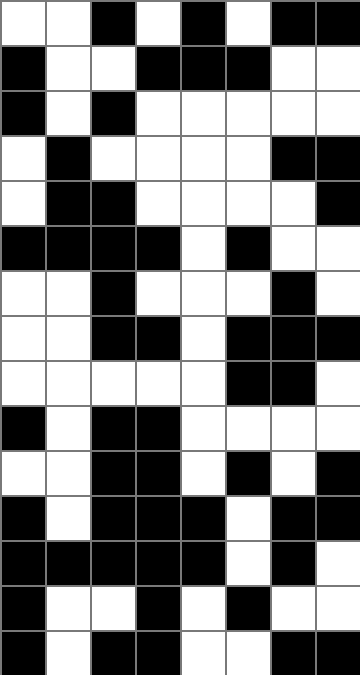[["white", "white", "black", "white", "black", "white", "black", "black"], ["black", "white", "white", "black", "black", "black", "white", "white"], ["black", "white", "black", "white", "white", "white", "white", "white"], ["white", "black", "white", "white", "white", "white", "black", "black"], ["white", "black", "black", "white", "white", "white", "white", "black"], ["black", "black", "black", "black", "white", "black", "white", "white"], ["white", "white", "black", "white", "white", "white", "black", "white"], ["white", "white", "black", "black", "white", "black", "black", "black"], ["white", "white", "white", "white", "white", "black", "black", "white"], ["black", "white", "black", "black", "white", "white", "white", "white"], ["white", "white", "black", "black", "white", "black", "white", "black"], ["black", "white", "black", "black", "black", "white", "black", "black"], ["black", "black", "black", "black", "black", "white", "black", "white"], ["black", "white", "white", "black", "white", "black", "white", "white"], ["black", "white", "black", "black", "white", "white", "black", "black"]]